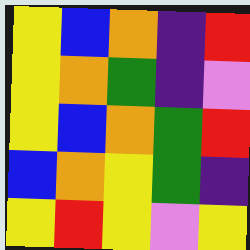[["yellow", "blue", "orange", "indigo", "red"], ["yellow", "orange", "green", "indigo", "violet"], ["yellow", "blue", "orange", "green", "red"], ["blue", "orange", "yellow", "green", "indigo"], ["yellow", "red", "yellow", "violet", "yellow"]]